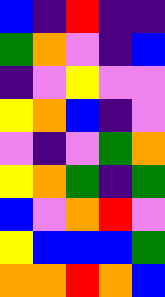[["blue", "indigo", "red", "indigo", "indigo"], ["green", "orange", "violet", "indigo", "blue"], ["indigo", "violet", "yellow", "violet", "violet"], ["yellow", "orange", "blue", "indigo", "violet"], ["violet", "indigo", "violet", "green", "orange"], ["yellow", "orange", "green", "indigo", "green"], ["blue", "violet", "orange", "red", "violet"], ["yellow", "blue", "blue", "blue", "green"], ["orange", "orange", "red", "orange", "blue"]]